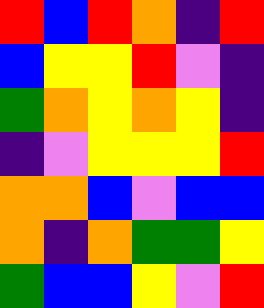[["red", "blue", "red", "orange", "indigo", "red"], ["blue", "yellow", "yellow", "red", "violet", "indigo"], ["green", "orange", "yellow", "orange", "yellow", "indigo"], ["indigo", "violet", "yellow", "yellow", "yellow", "red"], ["orange", "orange", "blue", "violet", "blue", "blue"], ["orange", "indigo", "orange", "green", "green", "yellow"], ["green", "blue", "blue", "yellow", "violet", "red"]]